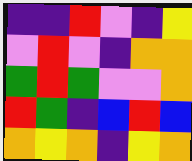[["indigo", "indigo", "red", "violet", "indigo", "yellow"], ["violet", "red", "violet", "indigo", "orange", "orange"], ["green", "red", "green", "violet", "violet", "orange"], ["red", "green", "indigo", "blue", "red", "blue"], ["orange", "yellow", "orange", "indigo", "yellow", "orange"]]